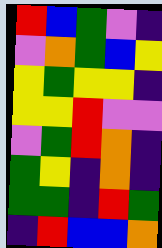[["red", "blue", "green", "violet", "indigo"], ["violet", "orange", "green", "blue", "yellow"], ["yellow", "green", "yellow", "yellow", "indigo"], ["yellow", "yellow", "red", "violet", "violet"], ["violet", "green", "red", "orange", "indigo"], ["green", "yellow", "indigo", "orange", "indigo"], ["green", "green", "indigo", "red", "green"], ["indigo", "red", "blue", "blue", "orange"]]